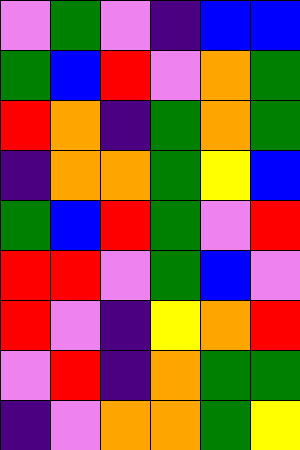[["violet", "green", "violet", "indigo", "blue", "blue"], ["green", "blue", "red", "violet", "orange", "green"], ["red", "orange", "indigo", "green", "orange", "green"], ["indigo", "orange", "orange", "green", "yellow", "blue"], ["green", "blue", "red", "green", "violet", "red"], ["red", "red", "violet", "green", "blue", "violet"], ["red", "violet", "indigo", "yellow", "orange", "red"], ["violet", "red", "indigo", "orange", "green", "green"], ["indigo", "violet", "orange", "orange", "green", "yellow"]]